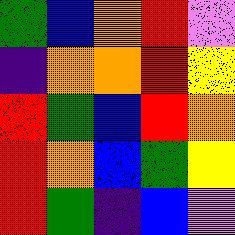[["green", "blue", "orange", "red", "violet"], ["indigo", "orange", "orange", "red", "yellow"], ["red", "green", "blue", "red", "orange"], ["red", "orange", "blue", "green", "yellow"], ["red", "green", "indigo", "blue", "violet"]]